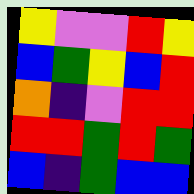[["yellow", "violet", "violet", "red", "yellow"], ["blue", "green", "yellow", "blue", "red"], ["orange", "indigo", "violet", "red", "red"], ["red", "red", "green", "red", "green"], ["blue", "indigo", "green", "blue", "blue"]]